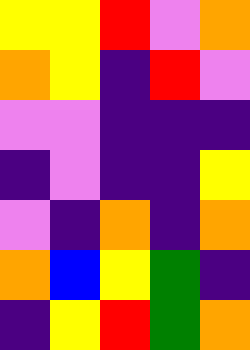[["yellow", "yellow", "red", "violet", "orange"], ["orange", "yellow", "indigo", "red", "violet"], ["violet", "violet", "indigo", "indigo", "indigo"], ["indigo", "violet", "indigo", "indigo", "yellow"], ["violet", "indigo", "orange", "indigo", "orange"], ["orange", "blue", "yellow", "green", "indigo"], ["indigo", "yellow", "red", "green", "orange"]]